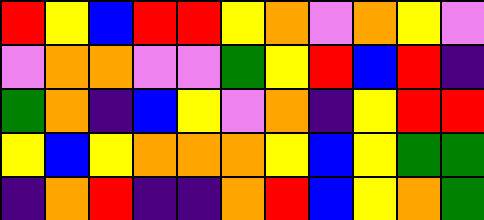[["red", "yellow", "blue", "red", "red", "yellow", "orange", "violet", "orange", "yellow", "violet"], ["violet", "orange", "orange", "violet", "violet", "green", "yellow", "red", "blue", "red", "indigo"], ["green", "orange", "indigo", "blue", "yellow", "violet", "orange", "indigo", "yellow", "red", "red"], ["yellow", "blue", "yellow", "orange", "orange", "orange", "yellow", "blue", "yellow", "green", "green"], ["indigo", "orange", "red", "indigo", "indigo", "orange", "red", "blue", "yellow", "orange", "green"]]